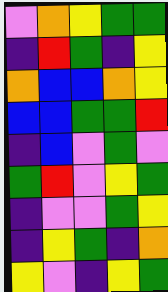[["violet", "orange", "yellow", "green", "green"], ["indigo", "red", "green", "indigo", "yellow"], ["orange", "blue", "blue", "orange", "yellow"], ["blue", "blue", "green", "green", "red"], ["indigo", "blue", "violet", "green", "violet"], ["green", "red", "violet", "yellow", "green"], ["indigo", "violet", "violet", "green", "yellow"], ["indigo", "yellow", "green", "indigo", "orange"], ["yellow", "violet", "indigo", "yellow", "green"]]